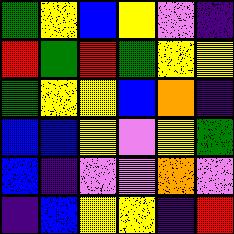[["green", "yellow", "blue", "yellow", "violet", "indigo"], ["red", "green", "red", "green", "yellow", "yellow"], ["green", "yellow", "yellow", "blue", "orange", "indigo"], ["blue", "blue", "yellow", "violet", "yellow", "green"], ["blue", "indigo", "violet", "violet", "orange", "violet"], ["indigo", "blue", "yellow", "yellow", "indigo", "red"]]